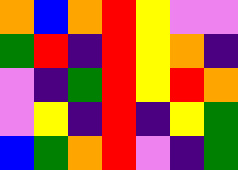[["orange", "blue", "orange", "red", "yellow", "violet", "violet"], ["green", "red", "indigo", "red", "yellow", "orange", "indigo"], ["violet", "indigo", "green", "red", "yellow", "red", "orange"], ["violet", "yellow", "indigo", "red", "indigo", "yellow", "green"], ["blue", "green", "orange", "red", "violet", "indigo", "green"]]